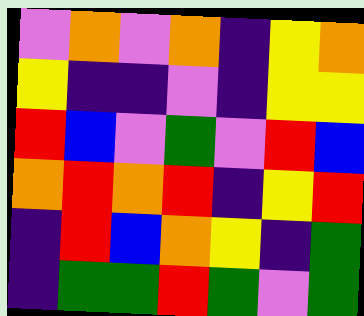[["violet", "orange", "violet", "orange", "indigo", "yellow", "orange"], ["yellow", "indigo", "indigo", "violet", "indigo", "yellow", "yellow"], ["red", "blue", "violet", "green", "violet", "red", "blue"], ["orange", "red", "orange", "red", "indigo", "yellow", "red"], ["indigo", "red", "blue", "orange", "yellow", "indigo", "green"], ["indigo", "green", "green", "red", "green", "violet", "green"]]